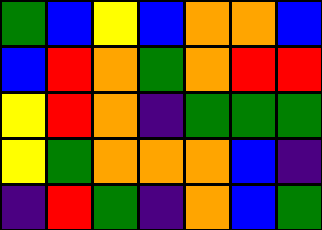[["green", "blue", "yellow", "blue", "orange", "orange", "blue"], ["blue", "red", "orange", "green", "orange", "red", "red"], ["yellow", "red", "orange", "indigo", "green", "green", "green"], ["yellow", "green", "orange", "orange", "orange", "blue", "indigo"], ["indigo", "red", "green", "indigo", "orange", "blue", "green"]]